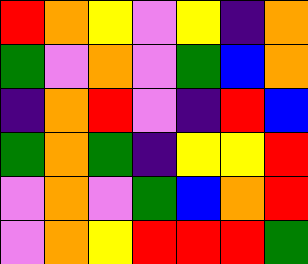[["red", "orange", "yellow", "violet", "yellow", "indigo", "orange"], ["green", "violet", "orange", "violet", "green", "blue", "orange"], ["indigo", "orange", "red", "violet", "indigo", "red", "blue"], ["green", "orange", "green", "indigo", "yellow", "yellow", "red"], ["violet", "orange", "violet", "green", "blue", "orange", "red"], ["violet", "orange", "yellow", "red", "red", "red", "green"]]